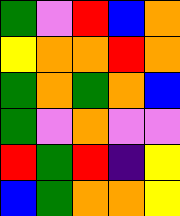[["green", "violet", "red", "blue", "orange"], ["yellow", "orange", "orange", "red", "orange"], ["green", "orange", "green", "orange", "blue"], ["green", "violet", "orange", "violet", "violet"], ["red", "green", "red", "indigo", "yellow"], ["blue", "green", "orange", "orange", "yellow"]]